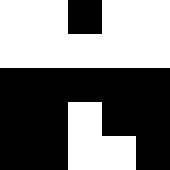[["white", "white", "black", "white", "white"], ["white", "white", "white", "white", "white"], ["black", "black", "black", "black", "black"], ["black", "black", "white", "black", "black"], ["black", "black", "white", "white", "black"]]